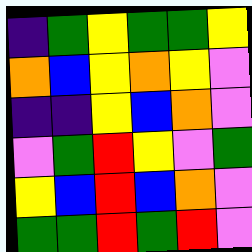[["indigo", "green", "yellow", "green", "green", "yellow"], ["orange", "blue", "yellow", "orange", "yellow", "violet"], ["indigo", "indigo", "yellow", "blue", "orange", "violet"], ["violet", "green", "red", "yellow", "violet", "green"], ["yellow", "blue", "red", "blue", "orange", "violet"], ["green", "green", "red", "green", "red", "violet"]]